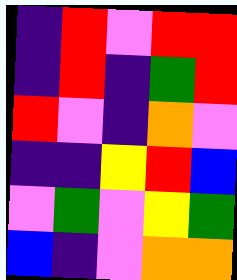[["indigo", "red", "violet", "red", "red"], ["indigo", "red", "indigo", "green", "red"], ["red", "violet", "indigo", "orange", "violet"], ["indigo", "indigo", "yellow", "red", "blue"], ["violet", "green", "violet", "yellow", "green"], ["blue", "indigo", "violet", "orange", "orange"]]